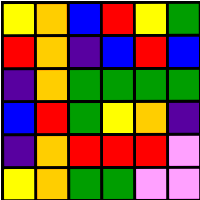[["yellow", "orange", "blue", "red", "yellow", "green"], ["red", "orange", "indigo", "blue", "red", "blue"], ["indigo", "orange", "green", "green", "green", "green"], ["blue", "red", "green", "yellow", "orange", "indigo"], ["indigo", "orange", "red", "red", "red", "violet"], ["yellow", "orange", "green", "green", "violet", "violet"]]